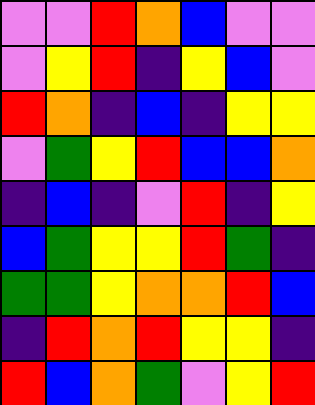[["violet", "violet", "red", "orange", "blue", "violet", "violet"], ["violet", "yellow", "red", "indigo", "yellow", "blue", "violet"], ["red", "orange", "indigo", "blue", "indigo", "yellow", "yellow"], ["violet", "green", "yellow", "red", "blue", "blue", "orange"], ["indigo", "blue", "indigo", "violet", "red", "indigo", "yellow"], ["blue", "green", "yellow", "yellow", "red", "green", "indigo"], ["green", "green", "yellow", "orange", "orange", "red", "blue"], ["indigo", "red", "orange", "red", "yellow", "yellow", "indigo"], ["red", "blue", "orange", "green", "violet", "yellow", "red"]]